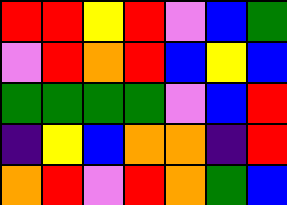[["red", "red", "yellow", "red", "violet", "blue", "green"], ["violet", "red", "orange", "red", "blue", "yellow", "blue"], ["green", "green", "green", "green", "violet", "blue", "red"], ["indigo", "yellow", "blue", "orange", "orange", "indigo", "red"], ["orange", "red", "violet", "red", "orange", "green", "blue"]]